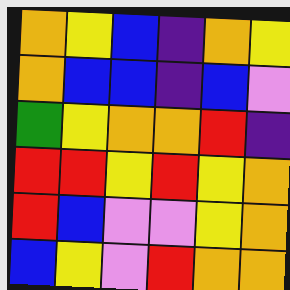[["orange", "yellow", "blue", "indigo", "orange", "yellow"], ["orange", "blue", "blue", "indigo", "blue", "violet"], ["green", "yellow", "orange", "orange", "red", "indigo"], ["red", "red", "yellow", "red", "yellow", "orange"], ["red", "blue", "violet", "violet", "yellow", "orange"], ["blue", "yellow", "violet", "red", "orange", "orange"]]